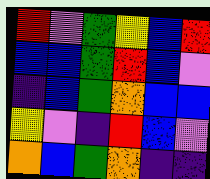[["red", "violet", "green", "yellow", "blue", "red"], ["blue", "blue", "green", "red", "blue", "violet"], ["indigo", "blue", "green", "orange", "blue", "blue"], ["yellow", "violet", "indigo", "red", "blue", "violet"], ["orange", "blue", "green", "orange", "indigo", "indigo"]]